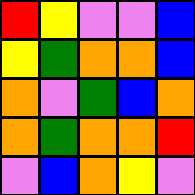[["red", "yellow", "violet", "violet", "blue"], ["yellow", "green", "orange", "orange", "blue"], ["orange", "violet", "green", "blue", "orange"], ["orange", "green", "orange", "orange", "red"], ["violet", "blue", "orange", "yellow", "violet"]]